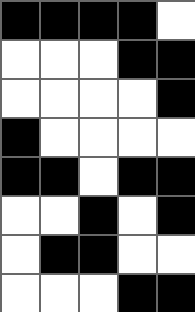[["black", "black", "black", "black", "white"], ["white", "white", "white", "black", "black"], ["white", "white", "white", "white", "black"], ["black", "white", "white", "white", "white"], ["black", "black", "white", "black", "black"], ["white", "white", "black", "white", "black"], ["white", "black", "black", "white", "white"], ["white", "white", "white", "black", "black"]]